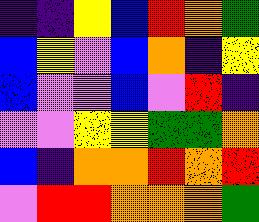[["indigo", "indigo", "yellow", "blue", "red", "orange", "green"], ["blue", "yellow", "violet", "blue", "orange", "indigo", "yellow"], ["blue", "violet", "violet", "blue", "violet", "red", "indigo"], ["violet", "violet", "yellow", "yellow", "green", "green", "orange"], ["blue", "indigo", "orange", "orange", "red", "orange", "red"], ["violet", "red", "red", "orange", "orange", "orange", "green"]]